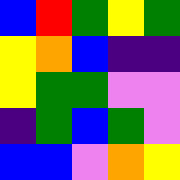[["blue", "red", "green", "yellow", "green"], ["yellow", "orange", "blue", "indigo", "indigo"], ["yellow", "green", "green", "violet", "violet"], ["indigo", "green", "blue", "green", "violet"], ["blue", "blue", "violet", "orange", "yellow"]]